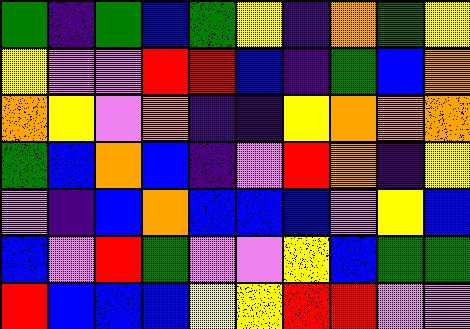[["green", "indigo", "green", "blue", "green", "yellow", "indigo", "orange", "green", "yellow"], ["yellow", "violet", "violet", "red", "red", "blue", "indigo", "green", "blue", "orange"], ["orange", "yellow", "violet", "orange", "indigo", "indigo", "yellow", "orange", "orange", "orange"], ["green", "blue", "orange", "blue", "indigo", "violet", "red", "orange", "indigo", "yellow"], ["violet", "indigo", "blue", "orange", "blue", "blue", "blue", "violet", "yellow", "blue"], ["blue", "violet", "red", "green", "violet", "violet", "yellow", "blue", "green", "green"], ["red", "blue", "blue", "blue", "yellow", "yellow", "red", "red", "violet", "violet"]]